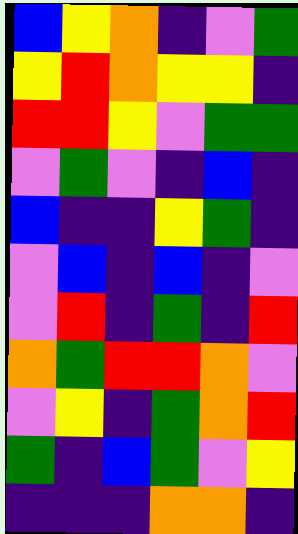[["blue", "yellow", "orange", "indigo", "violet", "green"], ["yellow", "red", "orange", "yellow", "yellow", "indigo"], ["red", "red", "yellow", "violet", "green", "green"], ["violet", "green", "violet", "indigo", "blue", "indigo"], ["blue", "indigo", "indigo", "yellow", "green", "indigo"], ["violet", "blue", "indigo", "blue", "indigo", "violet"], ["violet", "red", "indigo", "green", "indigo", "red"], ["orange", "green", "red", "red", "orange", "violet"], ["violet", "yellow", "indigo", "green", "orange", "red"], ["green", "indigo", "blue", "green", "violet", "yellow"], ["indigo", "indigo", "indigo", "orange", "orange", "indigo"]]